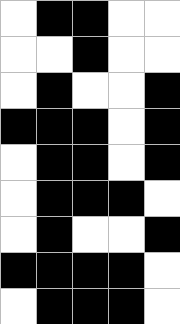[["white", "black", "black", "white", "white"], ["white", "white", "black", "white", "white"], ["white", "black", "white", "white", "black"], ["black", "black", "black", "white", "black"], ["white", "black", "black", "white", "black"], ["white", "black", "black", "black", "white"], ["white", "black", "white", "white", "black"], ["black", "black", "black", "black", "white"], ["white", "black", "black", "black", "white"]]